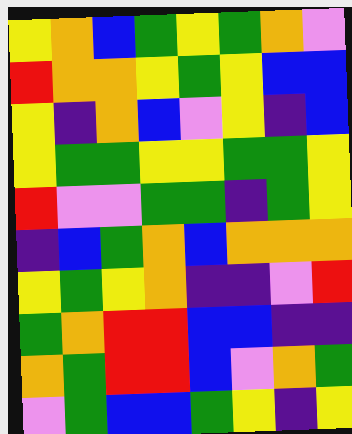[["yellow", "orange", "blue", "green", "yellow", "green", "orange", "violet"], ["red", "orange", "orange", "yellow", "green", "yellow", "blue", "blue"], ["yellow", "indigo", "orange", "blue", "violet", "yellow", "indigo", "blue"], ["yellow", "green", "green", "yellow", "yellow", "green", "green", "yellow"], ["red", "violet", "violet", "green", "green", "indigo", "green", "yellow"], ["indigo", "blue", "green", "orange", "blue", "orange", "orange", "orange"], ["yellow", "green", "yellow", "orange", "indigo", "indigo", "violet", "red"], ["green", "orange", "red", "red", "blue", "blue", "indigo", "indigo"], ["orange", "green", "red", "red", "blue", "violet", "orange", "green"], ["violet", "green", "blue", "blue", "green", "yellow", "indigo", "yellow"]]